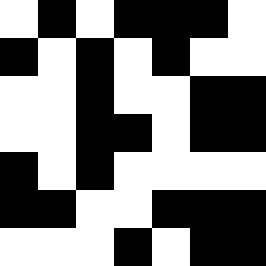[["white", "black", "white", "black", "black", "black", "white"], ["black", "white", "black", "white", "black", "white", "white"], ["white", "white", "black", "white", "white", "black", "black"], ["white", "white", "black", "black", "white", "black", "black"], ["black", "white", "black", "white", "white", "white", "white"], ["black", "black", "white", "white", "black", "black", "black"], ["white", "white", "white", "black", "white", "black", "black"]]